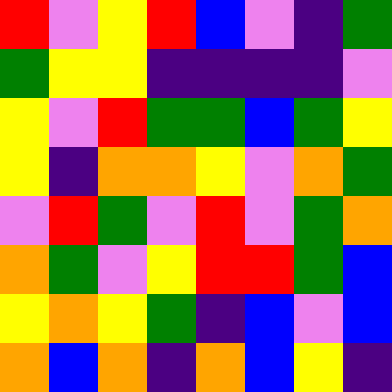[["red", "violet", "yellow", "red", "blue", "violet", "indigo", "green"], ["green", "yellow", "yellow", "indigo", "indigo", "indigo", "indigo", "violet"], ["yellow", "violet", "red", "green", "green", "blue", "green", "yellow"], ["yellow", "indigo", "orange", "orange", "yellow", "violet", "orange", "green"], ["violet", "red", "green", "violet", "red", "violet", "green", "orange"], ["orange", "green", "violet", "yellow", "red", "red", "green", "blue"], ["yellow", "orange", "yellow", "green", "indigo", "blue", "violet", "blue"], ["orange", "blue", "orange", "indigo", "orange", "blue", "yellow", "indigo"]]